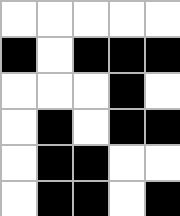[["white", "white", "white", "white", "white"], ["black", "white", "black", "black", "black"], ["white", "white", "white", "black", "white"], ["white", "black", "white", "black", "black"], ["white", "black", "black", "white", "white"], ["white", "black", "black", "white", "black"]]